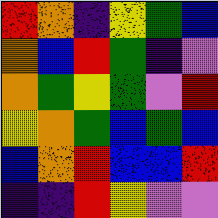[["red", "orange", "indigo", "yellow", "green", "blue"], ["orange", "blue", "red", "green", "indigo", "violet"], ["orange", "green", "yellow", "green", "violet", "red"], ["yellow", "orange", "green", "blue", "green", "blue"], ["blue", "orange", "red", "blue", "blue", "red"], ["indigo", "indigo", "red", "yellow", "violet", "violet"]]